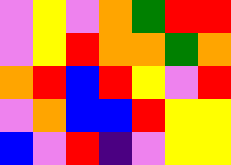[["violet", "yellow", "violet", "orange", "green", "red", "red"], ["violet", "yellow", "red", "orange", "orange", "green", "orange"], ["orange", "red", "blue", "red", "yellow", "violet", "red"], ["violet", "orange", "blue", "blue", "red", "yellow", "yellow"], ["blue", "violet", "red", "indigo", "violet", "yellow", "yellow"]]